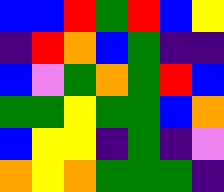[["blue", "blue", "red", "green", "red", "blue", "yellow"], ["indigo", "red", "orange", "blue", "green", "indigo", "indigo"], ["blue", "violet", "green", "orange", "green", "red", "blue"], ["green", "green", "yellow", "green", "green", "blue", "orange"], ["blue", "yellow", "yellow", "indigo", "green", "indigo", "violet"], ["orange", "yellow", "orange", "green", "green", "green", "indigo"]]